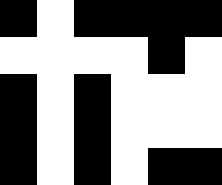[["black", "white", "black", "black", "black", "black"], ["white", "white", "white", "white", "black", "white"], ["black", "white", "black", "white", "white", "white"], ["black", "white", "black", "white", "white", "white"], ["black", "white", "black", "white", "black", "black"]]